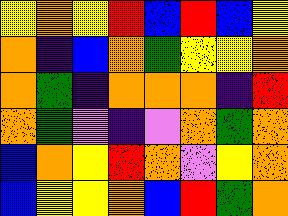[["yellow", "orange", "yellow", "red", "blue", "red", "blue", "yellow"], ["orange", "indigo", "blue", "orange", "green", "yellow", "yellow", "orange"], ["orange", "green", "indigo", "orange", "orange", "orange", "indigo", "red"], ["orange", "green", "violet", "indigo", "violet", "orange", "green", "orange"], ["blue", "orange", "yellow", "red", "orange", "violet", "yellow", "orange"], ["blue", "yellow", "yellow", "orange", "blue", "red", "green", "orange"]]